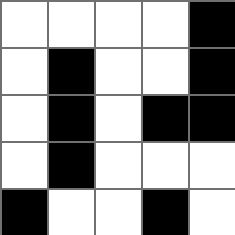[["white", "white", "white", "white", "black"], ["white", "black", "white", "white", "black"], ["white", "black", "white", "black", "black"], ["white", "black", "white", "white", "white"], ["black", "white", "white", "black", "white"]]